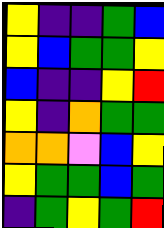[["yellow", "indigo", "indigo", "green", "blue"], ["yellow", "blue", "green", "green", "yellow"], ["blue", "indigo", "indigo", "yellow", "red"], ["yellow", "indigo", "orange", "green", "green"], ["orange", "orange", "violet", "blue", "yellow"], ["yellow", "green", "green", "blue", "green"], ["indigo", "green", "yellow", "green", "red"]]